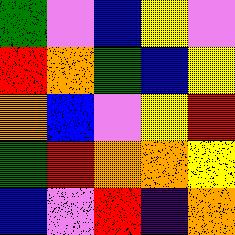[["green", "violet", "blue", "yellow", "violet"], ["red", "orange", "green", "blue", "yellow"], ["orange", "blue", "violet", "yellow", "red"], ["green", "red", "orange", "orange", "yellow"], ["blue", "violet", "red", "indigo", "orange"]]